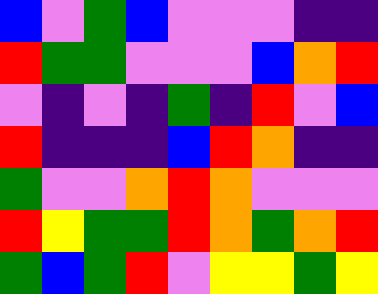[["blue", "violet", "green", "blue", "violet", "violet", "violet", "indigo", "indigo"], ["red", "green", "green", "violet", "violet", "violet", "blue", "orange", "red"], ["violet", "indigo", "violet", "indigo", "green", "indigo", "red", "violet", "blue"], ["red", "indigo", "indigo", "indigo", "blue", "red", "orange", "indigo", "indigo"], ["green", "violet", "violet", "orange", "red", "orange", "violet", "violet", "violet"], ["red", "yellow", "green", "green", "red", "orange", "green", "orange", "red"], ["green", "blue", "green", "red", "violet", "yellow", "yellow", "green", "yellow"]]